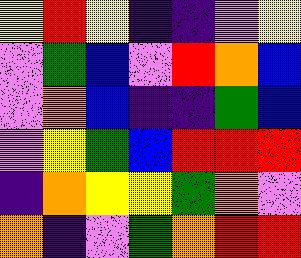[["yellow", "red", "yellow", "indigo", "indigo", "violet", "yellow"], ["violet", "green", "blue", "violet", "red", "orange", "blue"], ["violet", "orange", "blue", "indigo", "indigo", "green", "blue"], ["violet", "yellow", "green", "blue", "red", "red", "red"], ["indigo", "orange", "yellow", "yellow", "green", "orange", "violet"], ["orange", "indigo", "violet", "green", "orange", "red", "red"]]